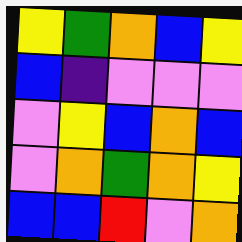[["yellow", "green", "orange", "blue", "yellow"], ["blue", "indigo", "violet", "violet", "violet"], ["violet", "yellow", "blue", "orange", "blue"], ["violet", "orange", "green", "orange", "yellow"], ["blue", "blue", "red", "violet", "orange"]]